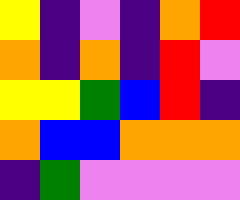[["yellow", "indigo", "violet", "indigo", "orange", "red"], ["orange", "indigo", "orange", "indigo", "red", "violet"], ["yellow", "yellow", "green", "blue", "red", "indigo"], ["orange", "blue", "blue", "orange", "orange", "orange"], ["indigo", "green", "violet", "violet", "violet", "violet"]]